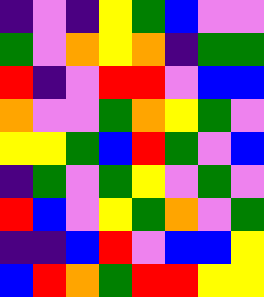[["indigo", "violet", "indigo", "yellow", "green", "blue", "violet", "violet"], ["green", "violet", "orange", "yellow", "orange", "indigo", "green", "green"], ["red", "indigo", "violet", "red", "red", "violet", "blue", "blue"], ["orange", "violet", "violet", "green", "orange", "yellow", "green", "violet"], ["yellow", "yellow", "green", "blue", "red", "green", "violet", "blue"], ["indigo", "green", "violet", "green", "yellow", "violet", "green", "violet"], ["red", "blue", "violet", "yellow", "green", "orange", "violet", "green"], ["indigo", "indigo", "blue", "red", "violet", "blue", "blue", "yellow"], ["blue", "red", "orange", "green", "red", "red", "yellow", "yellow"]]